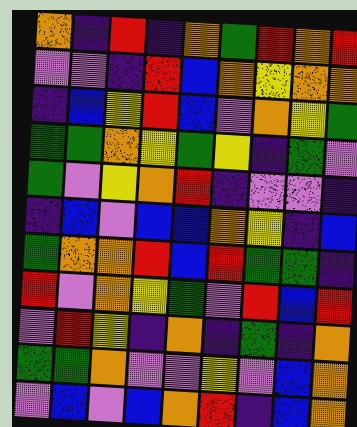[["orange", "indigo", "red", "indigo", "orange", "green", "red", "orange", "red"], ["violet", "violet", "indigo", "red", "blue", "orange", "yellow", "orange", "orange"], ["indigo", "blue", "yellow", "red", "blue", "violet", "orange", "yellow", "green"], ["green", "green", "orange", "yellow", "green", "yellow", "indigo", "green", "violet"], ["green", "violet", "yellow", "orange", "red", "indigo", "violet", "violet", "indigo"], ["indigo", "blue", "violet", "blue", "blue", "orange", "yellow", "indigo", "blue"], ["green", "orange", "orange", "red", "blue", "red", "green", "green", "indigo"], ["red", "violet", "orange", "yellow", "green", "violet", "red", "blue", "red"], ["violet", "red", "yellow", "indigo", "orange", "indigo", "green", "indigo", "orange"], ["green", "green", "orange", "violet", "violet", "yellow", "violet", "blue", "orange"], ["violet", "blue", "violet", "blue", "orange", "red", "indigo", "blue", "orange"]]